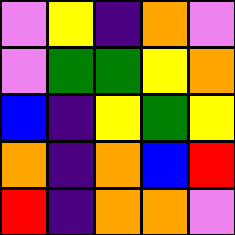[["violet", "yellow", "indigo", "orange", "violet"], ["violet", "green", "green", "yellow", "orange"], ["blue", "indigo", "yellow", "green", "yellow"], ["orange", "indigo", "orange", "blue", "red"], ["red", "indigo", "orange", "orange", "violet"]]